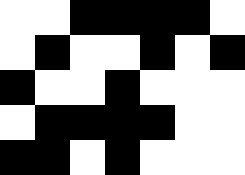[["white", "white", "black", "black", "black", "black", "white"], ["white", "black", "white", "white", "black", "white", "black"], ["black", "white", "white", "black", "white", "white", "white"], ["white", "black", "black", "black", "black", "white", "white"], ["black", "black", "white", "black", "white", "white", "white"]]